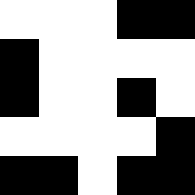[["white", "white", "white", "black", "black"], ["black", "white", "white", "white", "white"], ["black", "white", "white", "black", "white"], ["white", "white", "white", "white", "black"], ["black", "black", "white", "black", "black"]]